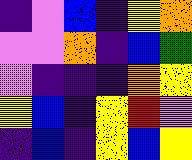[["indigo", "violet", "blue", "indigo", "yellow", "orange"], ["violet", "violet", "orange", "indigo", "blue", "green"], ["violet", "indigo", "indigo", "indigo", "orange", "yellow"], ["yellow", "blue", "indigo", "yellow", "red", "violet"], ["indigo", "blue", "indigo", "yellow", "blue", "yellow"]]